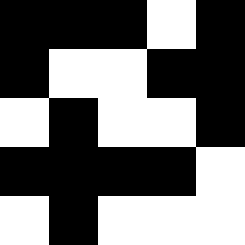[["black", "black", "black", "white", "black"], ["black", "white", "white", "black", "black"], ["white", "black", "white", "white", "black"], ["black", "black", "black", "black", "white"], ["white", "black", "white", "white", "white"]]